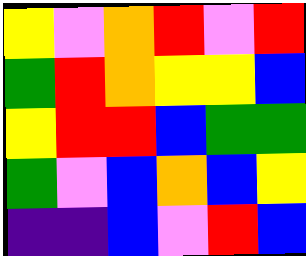[["yellow", "violet", "orange", "red", "violet", "red"], ["green", "red", "orange", "yellow", "yellow", "blue"], ["yellow", "red", "red", "blue", "green", "green"], ["green", "violet", "blue", "orange", "blue", "yellow"], ["indigo", "indigo", "blue", "violet", "red", "blue"]]